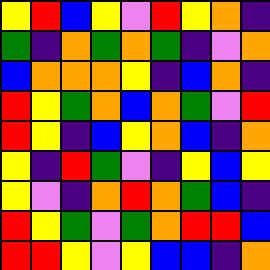[["yellow", "red", "blue", "yellow", "violet", "red", "yellow", "orange", "indigo"], ["green", "indigo", "orange", "green", "orange", "green", "indigo", "violet", "orange"], ["blue", "orange", "orange", "orange", "yellow", "indigo", "blue", "orange", "indigo"], ["red", "yellow", "green", "orange", "blue", "orange", "green", "violet", "red"], ["red", "yellow", "indigo", "blue", "yellow", "orange", "blue", "indigo", "orange"], ["yellow", "indigo", "red", "green", "violet", "indigo", "yellow", "blue", "yellow"], ["yellow", "violet", "indigo", "orange", "red", "orange", "green", "blue", "indigo"], ["red", "yellow", "green", "violet", "green", "orange", "red", "red", "blue"], ["red", "red", "yellow", "violet", "yellow", "blue", "blue", "indigo", "orange"]]